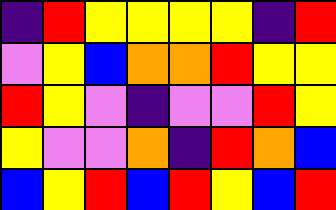[["indigo", "red", "yellow", "yellow", "yellow", "yellow", "indigo", "red"], ["violet", "yellow", "blue", "orange", "orange", "red", "yellow", "yellow"], ["red", "yellow", "violet", "indigo", "violet", "violet", "red", "yellow"], ["yellow", "violet", "violet", "orange", "indigo", "red", "orange", "blue"], ["blue", "yellow", "red", "blue", "red", "yellow", "blue", "red"]]